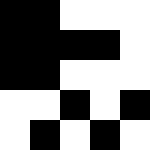[["black", "black", "white", "white", "white"], ["black", "black", "black", "black", "white"], ["black", "black", "white", "white", "white"], ["white", "white", "black", "white", "black"], ["white", "black", "white", "black", "white"]]